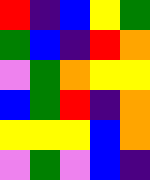[["red", "indigo", "blue", "yellow", "green"], ["green", "blue", "indigo", "red", "orange"], ["violet", "green", "orange", "yellow", "yellow"], ["blue", "green", "red", "indigo", "orange"], ["yellow", "yellow", "yellow", "blue", "orange"], ["violet", "green", "violet", "blue", "indigo"]]